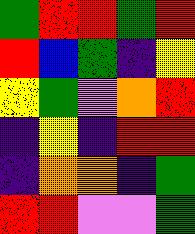[["green", "red", "red", "green", "red"], ["red", "blue", "green", "indigo", "yellow"], ["yellow", "green", "violet", "orange", "red"], ["indigo", "yellow", "indigo", "red", "red"], ["indigo", "orange", "orange", "indigo", "green"], ["red", "red", "violet", "violet", "green"]]